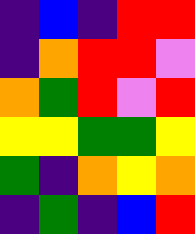[["indigo", "blue", "indigo", "red", "red"], ["indigo", "orange", "red", "red", "violet"], ["orange", "green", "red", "violet", "red"], ["yellow", "yellow", "green", "green", "yellow"], ["green", "indigo", "orange", "yellow", "orange"], ["indigo", "green", "indigo", "blue", "red"]]